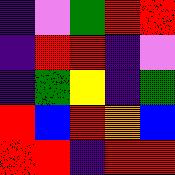[["indigo", "violet", "green", "red", "red"], ["indigo", "red", "red", "indigo", "violet"], ["indigo", "green", "yellow", "indigo", "green"], ["red", "blue", "red", "orange", "blue"], ["red", "red", "indigo", "red", "red"]]